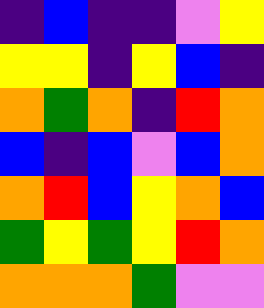[["indigo", "blue", "indigo", "indigo", "violet", "yellow"], ["yellow", "yellow", "indigo", "yellow", "blue", "indigo"], ["orange", "green", "orange", "indigo", "red", "orange"], ["blue", "indigo", "blue", "violet", "blue", "orange"], ["orange", "red", "blue", "yellow", "orange", "blue"], ["green", "yellow", "green", "yellow", "red", "orange"], ["orange", "orange", "orange", "green", "violet", "violet"]]